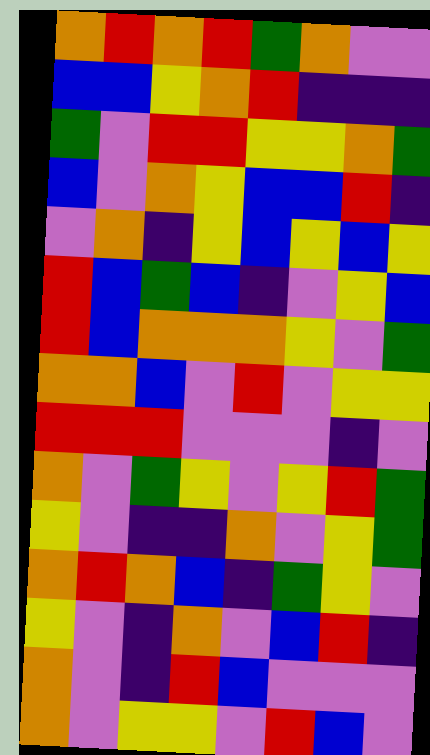[["orange", "red", "orange", "red", "green", "orange", "violet", "violet"], ["blue", "blue", "yellow", "orange", "red", "indigo", "indigo", "indigo"], ["green", "violet", "red", "red", "yellow", "yellow", "orange", "green"], ["blue", "violet", "orange", "yellow", "blue", "blue", "red", "indigo"], ["violet", "orange", "indigo", "yellow", "blue", "yellow", "blue", "yellow"], ["red", "blue", "green", "blue", "indigo", "violet", "yellow", "blue"], ["red", "blue", "orange", "orange", "orange", "yellow", "violet", "green"], ["orange", "orange", "blue", "violet", "red", "violet", "yellow", "yellow"], ["red", "red", "red", "violet", "violet", "violet", "indigo", "violet"], ["orange", "violet", "green", "yellow", "violet", "yellow", "red", "green"], ["yellow", "violet", "indigo", "indigo", "orange", "violet", "yellow", "green"], ["orange", "red", "orange", "blue", "indigo", "green", "yellow", "violet"], ["yellow", "violet", "indigo", "orange", "violet", "blue", "red", "indigo"], ["orange", "violet", "indigo", "red", "blue", "violet", "violet", "violet"], ["orange", "violet", "yellow", "yellow", "violet", "red", "blue", "violet"]]